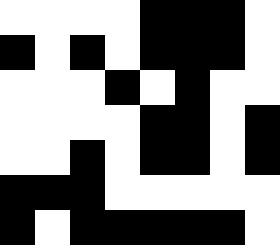[["white", "white", "white", "white", "black", "black", "black", "white"], ["black", "white", "black", "white", "black", "black", "black", "white"], ["white", "white", "white", "black", "white", "black", "white", "white"], ["white", "white", "white", "white", "black", "black", "white", "black"], ["white", "white", "black", "white", "black", "black", "white", "black"], ["black", "black", "black", "white", "white", "white", "white", "white"], ["black", "white", "black", "black", "black", "black", "black", "white"]]